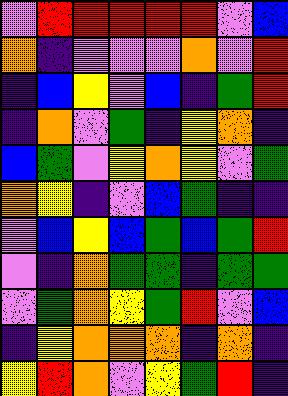[["violet", "red", "red", "red", "red", "red", "violet", "blue"], ["orange", "indigo", "violet", "violet", "violet", "orange", "violet", "red"], ["indigo", "blue", "yellow", "violet", "blue", "indigo", "green", "red"], ["indigo", "orange", "violet", "green", "indigo", "yellow", "orange", "indigo"], ["blue", "green", "violet", "yellow", "orange", "yellow", "violet", "green"], ["orange", "yellow", "indigo", "violet", "blue", "green", "indigo", "indigo"], ["violet", "blue", "yellow", "blue", "green", "blue", "green", "red"], ["violet", "indigo", "orange", "green", "green", "indigo", "green", "green"], ["violet", "green", "orange", "yellow", "green", "red", "violet", "blue"], ["indigo", "yellow", "orange", "orange", "orange", "indigo", "orange", "indigo"], ["yellow", "red", "orange", "violet", "yellow", "green", "red", "indigo"]]